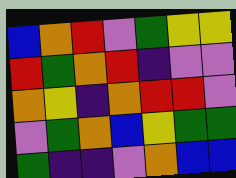[["blue", "orange", "red", "violet", "green", "yellow", "yellow"], ["red", "green", "orange", "red", "indigo", "violet", "violet"], ["orange", "yellow", "indigo", "orange", "red", "red", "violet"], ["violet", "green", "orange", "blue", "yellow", "green", "green"], ["green", "indigo", "indigo", "violet", "orange", "blue", "blue"]]